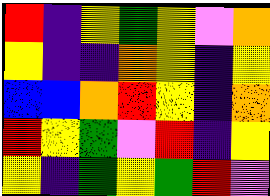[["red", "indigo", "yellow", "green", "yellow", "violet", "orange"], ["yellow", "indigo", "indigo", "orange", "yellow", "indigo", "yellow"], ["blue", "blue", "orange", "red", "yellow", "indigo", "orange"], ["red", "yellow", "green", "violet", "red", "indigo", "yellow"], ["yellow", "indigo", "green", "yellow", "green", "red", "violet"]]